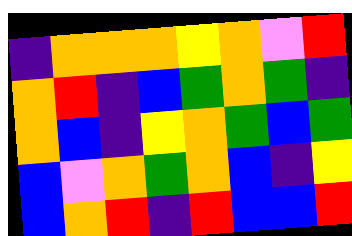[["indigo", "orange", "orange", "orange", "yellow", "orange", "violet", "red"], ["orange", "red", "indigo", "blue", "green", "orange", "green", "indigo"], ["orange", "blue", "indigo", "yellow", "orange", "green", "blue", "green"], ["blue", "violet", "orange", "green", "orange", "blue", "indigo", "yellow"], ["blue", "orange", "red", "indigo", "red", "blue", "blue", "red"]]